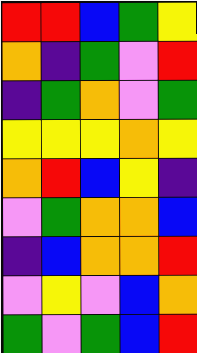[["red", "red", "blue", "green", "yellow"], ["orange", "indigo", "green", "violet", "red"], ["indigo", "green", "orange", "violet", "green"], ["yellow", "yellow", "yellow", "orange", "yellow"], ["orange", "red", "blue", "yellow", "indigo"], ["violet", "green", "orange", "orange", "blue"], ["indigo", "blue", "orange", "orange", "red"], ["violet", "yellow", "violet", "blue", "orange"], ["green", "violet", "green", "blue", "red"]]